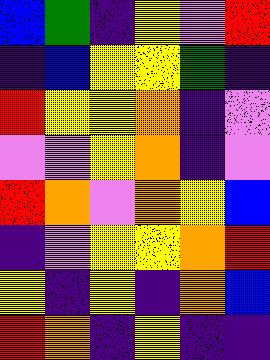[["blue", "green", "indigo", "yellow", "violet", "red"], ["indigo", "blue", "yellow", "yellow", "green", "indigo"], ["red", "yellow", "yellow", "orange", "indigo", "violet"], ["violet", "violet", "yellow", "orange", "indigo", "violet"], ["red", "orange", "violet", "orange", "yellow", "blue"], ["indigo", "violet", "yellow", "yellow", "orange", "red"], ["yellow", "indigo", "yellow", "indigo", "orange", "blue"], ["red", "orange", "indigo", "yellow", "indigo", "indigo"]]